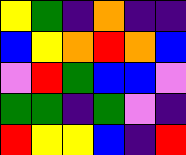[["yellow", "green", "indigo", "orange", "indigo", "indigo"], ["blue", "yellow", "orange", "red", "orange", "blue"], ["violet", "red", "green", "blue", "blue", "violet"], ["green", "green", "indigo", "green", "violet", "indigo"], ["red", "yellow", "yellow", "blue", "indigo", "red"]]